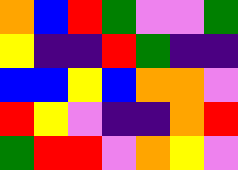[["orange", "blue", "red", "green", "violet", "violet", "green"], ["yellow", "indigo", "indigo", "red", "green", "indigo", "indigo"], ["blue", "blue", "yellow", "blue", "orange", "orange", "violet"], ["red", "yellow", "violet", "indigo", "indigo", "orange", "red"], ["green", "red", "red", "violet", "orange", "yellow", "violet"]]